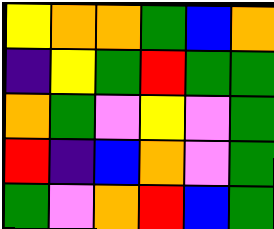[["yellow", "orange", "orange", "green", "blue", "orange"], ["indigo", "yellow", "green", "red", "green", "green"], ["orange", "green", "violet", "yellow", "violet", "green"], ["red", "indigo", "blue", "orange", "violet", "green"], ["green", "violet", "orange", "red", "blue", "green"]]